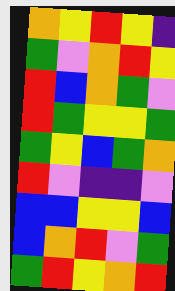[["orange", "yellow", "red", "yellow", "indigo"], ["green", "violet", "orange", "red", "yellow"], ["red", "blue", "orange", "green", "violet"], ["red", "green", "yellow", "yellow", "green"], ["green", "yellow", "blue", "green", "orange"], ["red", "violet", "indigo", "indigo", "violet"], ["blue", "blue", "yellow", "yellow", "blue"], ["blue", "orange", "red", "violet", "green"], ["green", "red", "yellow", "orange", "red"]]